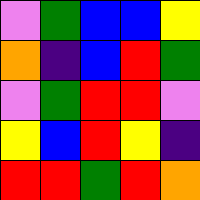[["violet", "green", "blue", "blue", "yellow"], ["orange", "indigo", "blue", "red", "green"], ["violet", "green", "red", "red", "violet"], ["yellow", "blue", "red", "yellow", "indigo"], ["red", "red", "green", "red", "orange"]]